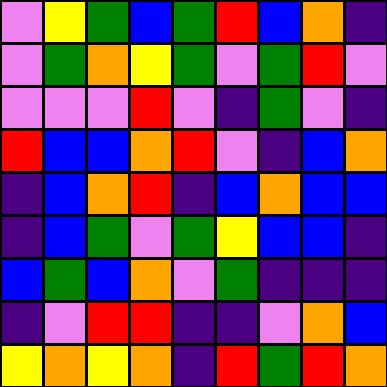[["violet", "yellow", "green", "blue", "green", "red", "blue", "orange", "indigo"], ["violet", "green", "orange", "yellow", "green", "violet", "green", "red", "violet"], ["violet", "violet", "violet", "red", "violet", "indigo", "green", "violet", "indigo"], ["red", "blue", "blue", "orange", "red", "violet", "indigo", "blue", "orange"], ["indigo", "blue", "orange", "red", "indigo", "blue", "orange", "blue", "blue"], ["indigo", "blue", "green", "violet", "green", "yellow", "blue", "blue", "indigo"], ["blue", "green", "blue", "orange", "violet", "green", "indigo", "indigo", "indigo"], ["indigo", "violet", "red", "red", "indigo", "indigo", "violet", "orange", "blue"], ["yellow", "orange", "yellow", "orange", "indigo", "red", "green", "red", "orange"]]